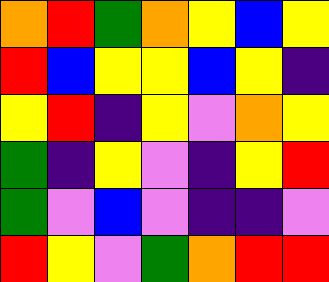[["orange", "red", "green", "orange", "yellow", "blue", "yellow"], ["red", "blue", "yellow", "yellow", "blue", "yellow", "indigo"], ["yellow", "red", "indigo", "yellow", "violet", "orange", "yellow"], ["green", "indigo", "yellow", "violet", "indigo", "yellow", "red"], ["green", "violet", "blue", "violet", "indigo", "indigo", "violet"], ["red", "yellow", "violet", "green", "orange", "red", "red"]]